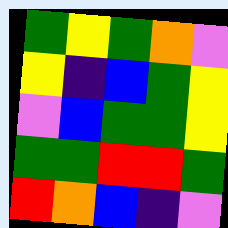[["green", "yellow", "green", "orange", "violet"], ["yellow", "indigo", "blue", "green", "yellow"], ["violet", "blue", "green", "green", "yellow"], ["green", "green", "red", "red", "green"], ["red", "orange", "blue", "indigo", "violet"]]